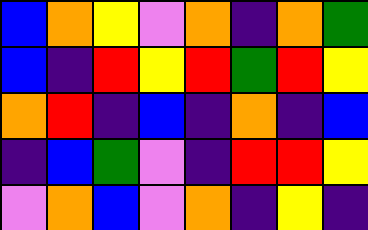[["blue", "orange", "yellow", "violet", "orange", "indigo", "orange", "green"], ["blue", "indigo", "red", "yellow", "red", "green", "red", "yellow"], ["orange", "red", "indigo", "blue", "indigo", "orange", "indigo", "blue"], ["indigo", "blue", "green", "violet", "indigo", "red", "red", "yellow"], ["violet", "orange", "blue", "violet", "orange", "indigo", "yellow", "indigo"]]